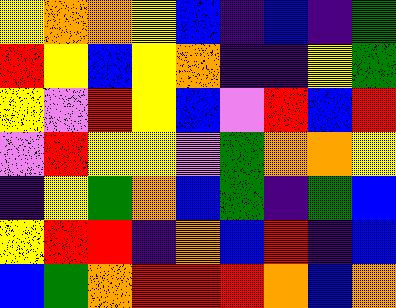[["yellow", "orange", "orange", "yellow", "blue", "indigo", "blue", "indigo", "green"], ["red", "yellow", "blue", "yellow", "orange", "indigo", "indigo", "yellow", "green"], ["yellow", "violet", "red", "yellow", "blue", "violet", "red", "blue", "red"], ["violet", "red", "yellow", "yellow", "violet", "green", "orange", "orange", "yellow"], ["indigo", "yellow", "green", "orange", "blue", "green", "indigo", "green", "blue"], ["yellow", "red", "red", "indigo", "orange", "blue", "red", "indigo", "blue"], ["blue", "green", "orange", "red", "red", "red", "orange", "blue", "orange"]]